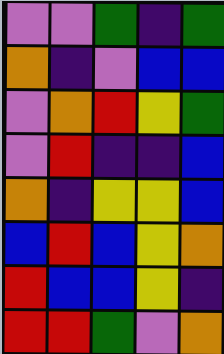[["violet", "violet", "green", "indigo", "green"], ["orange", "indigo", "violet", "blue", "blue"], ["violet", "orange", "red", "yellow", "green"], ["violet", "red", "indigo", "indigo", "blue"], ["orange", "indigo", "yellow", "yellow", "blue"], ["blue", "red", "blue", "yellow", "orange"], ["red", "blue", "blue", "yellow", "indigo"], ["red", "red", "green", "violet", "orange"]]